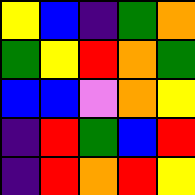[["yellow", "blue", "indigo", "green", "orange"], ["green", "yellow", "red", "orange", "green"], ["blue", "blue", "violet", "orange", "yellow"], ["indigo", "red", "green", "blue", "red"], ["indigo", "red", "orange", "red", "yellow"]]